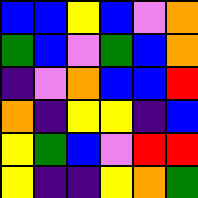[["blue", "blue", "yellow", "blue", "violet", "orange"], ["green", "blue", "violet", "green", "blue", "orange"], ["indigo", "violet", "orange", "blue", "blue", "red"], ["orange", "indigo", "yellow", "yellow", "indigo", "blue"], ["yellow", "green", "blue", "violet", "red", "red"], ["yellow", "indigo", "indigo", "yellow", "orange", "green"]]